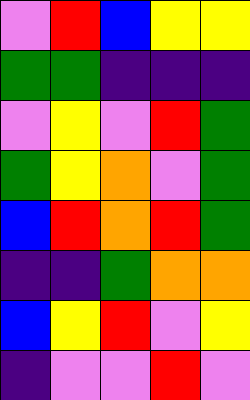[["violet", "red", "blue", "yellow", "yellow"], ["green", "green", "indigo", "indigo", "indigo"], ["violet", "yellow", "violet", "red", "green"], ["green", "yellow", "orange", "violet", "green"], ["blue", "red", "orange", "red", "green"], ["indigo", "indigo", "green", "orange", "orange"], ["blue", "yellow", "red", "violet", "yellow"], ["indigo", "violet", "violet", "red", "violet"]]